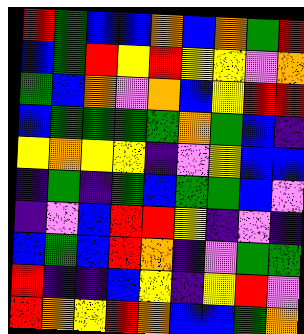[["red", "green", "blue", "blue", "orange", "blue", "orange", "green", "red"], ["blue", "green", "red", "yellow", "red", "yellow", "yellow", "violet", "orange"], ["green", "blue", "orange", "violet", "orange", "blue", "yellow", "red", "red"], ["blue", "green", "green", "green", "green", "orange", "green", "blue", "indigo"], ["yellow", "orange", "yellow", "yellow", "indigo", "violet", "yellow", "blue", "blue"], ["indigo", "green", "indigo", "green", "blue", "green", "green", "blue", "violet"], ["indigo", "violet", "blue", "red", "red", "yellow", "indigo", "violet", "indigo"], ["blue", "green", "blue", "red", "orange", "indigo", "violet", "green", "green"], ["red", "indigo", "indigo", "blue", "yellow", "indigo", "yellow", "red", "violet"], ["red", "orange", "yellow", "red", "orange", "blue", "blue", "green", "orange"]]